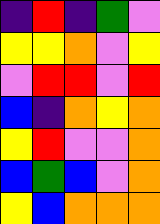[["indigo", "red", "indigo", "green", "violet"], ["yellow", "yellow", "orange", "violet", "yellow"], ["violet", "red", "red", "violet", "red"], ["blue", "indigo", "orange", "yellow", "orange"], ["yellow", "red", "violet", "violet", "orange"], ["blue", "green", "blue", "violet", "orange"], ["yellow", "blue", "orange", "orange", "orange"]]